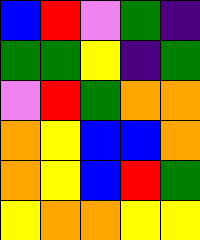[["blue", "red", "violet", "green", "indigo"], ["green", "green", "yellow", "indigo", "green"], ["violet", "red", "green", "orange", "orange"], ["orange", "yellow", "blue", "blue", "orange"], ["orange", "yellow", "blue", "red", "green"], ["yellow", "orange", "orange", "yellow", "yellow"]]